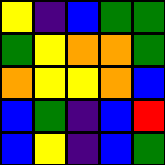[["yellow", "indigo", "blue", "green", "green"], ["green", "yellow", "orange", "orange", "green"], ["orange", "yellow", "yellow", "orange", "blue"], ["blue", "green", "indigo", "blue", "red"], ["blue", "yellow", "indigo", "blue", "green"]]